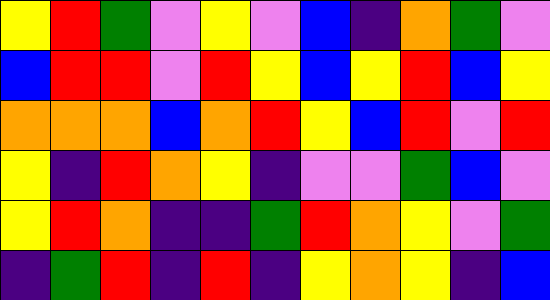[["yellow", "red", "green", "violet", "yellow", "violet", "blue", "indigo", "orange", "green", "violet"], ["blue", "red", "red", "violet", "red", "yellow", "blue", "yellow", "red", "blue", "yellow"], ["orange", "orange", "orange", "blue", "orange", "red", "yellow", "blue", "red", "violet", "red"], ["yellow", "indigo", "red", "orange", "yellow", "indigo", "violet", "violet", "green", "blue", "violet"], ["yellow", "red", "orange", "indigo", "indigo", "green", "red", "orange", "yellow", "violet", "green"], ["indigo", "green", "red", "indigo", "red", "indigo", "yellow", "orange", "yellow", "indigo", "blue"]]